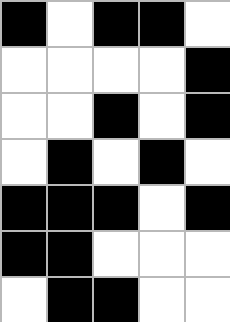[["black", "white", "black", "black", "white"], ["white", "white", "white", "white", "black"], ["white", "white", "black", "white", "black"], ["white", "black", "white", "black", "white"], ["black", "black", "black", "white", "black"], ["black", "black", "white", "white", "white"], ["white", "black", "black", "white", "white"]]